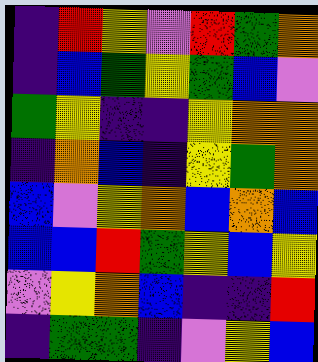[["indigo", "red", "yellow", "violet", "red", "green", "orange"], ["indigo", "blue", "green", "yellow", "green", "blue", "violet"], ["green", "yellow", "indigo", "indigo", "yellow", "orange", "orange"], ["indigo", "orange", "blue", "indigo", "yellow", "green", "orange"], ["blue", "violet", "yellow", "orange", "blue", "orange", "blue"], ["blue", "blue", "red", "green", "yellow", "blue", "yellow"], ["violet", "yellow", "orange", "blue", "indigo", "indigo", "red"], ["indigo", "green", "green", "indigo", "violet", "yellow", "blue"]]